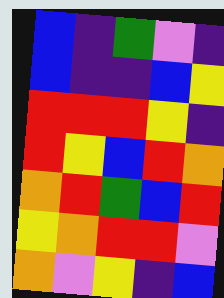[["blue", "indigo", "green", "violet", "indigo"], ["blue", "indigo", "indigo", "blue", "yellow"], ["red", "red", "red", "yellow", "indigo"], ["red", "yellow", "blue", "red", "orange"], ["orange", "red", "green", "blue", "red"], ["yellow", "orange", "red", "red", "violet"], ["orange", "violet", "yellow", "indigo", "blue"]]